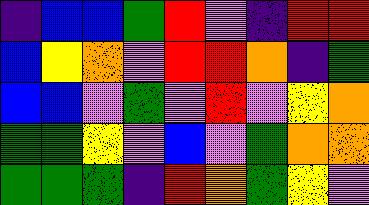[["indigo", "blue", "blue", "green", "red", "violet", "indigo", "red", "red"], ["blue", "yellow", "orange", "violet", "red", "red", "orange", "indigo", "green"], ["blue", "blue", "violet", "green", "violet", "red", "violet", "yellow", "orange"], ["green", "green", "yellow", "violet", "blue", "violet", "green", "orange", "orange"], ["green", "green", "green", "indigo", "red", "orange", "green", "yellow", "violet"]]